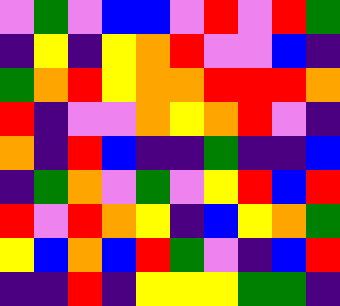[["violet", "green", "violet", "blue", "blue", "violet", "red", "violet", "red", "green"], ["indigo", "yellow", "indigo", "yellow", "orange", "red", "violet", "violet", "blue", "indigo"], ["green", "orange", "red", "yellow", "orange", "orange", "red", "red", "red", "orange"], ["red", "indigo", "violet", "violet", "orange", "yellow", "orange", "red", "violet", "indigo"], ["orange", "indigo", "red", "blue", "indigo", "indigo", "green", "indigo", "indigo", "blue"], ["indigo", "green", "orange", "violet", "green", "violet", "yellow", "red", "blue", "red"], ["red", "violet", "red", "orange", "yellow", "indigo", "blue", "yellow", "orange", "green"], ["yellow", "blue", "orange", "blue", "red", "green", "violet", "indigo", "blue", "red"], ["indigo", "indigo", "red", "indigo", "yellow", "yellow", "yellow", "green", "green", "indigo"]]